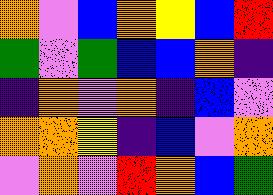[["orange", "violet", "blue", "orange", "yellow", "blue", "red"], ["green", "violet", "green", "blue", "blue", "orange", "indigo"], ["indigo", "orange", "violet", "orange", "indigo", "blue", "violet"], ["orange", "orange", "yellow", "indigo", "blue", "violet", "orange"], ["violet", "orange", "violet", "red", "orange", "blue", "green"]]